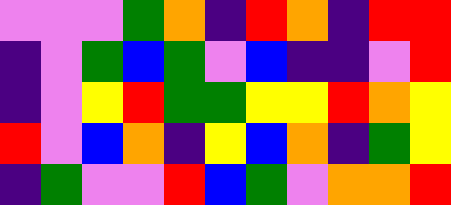[["violet", "violet", "violet", "green", "orange", "indigo", "red", "orange", "indigo", "red", "red"], ["indigo", "violet", "green", "blue", "green", "violet", "blue", "indigo", "indigo", "violet", "red"], ["indigo", "violet", "yellow", "red", "green", "green", "yellow", "yellow", "red", "orange", "yellow"], ["red", "violet", "blue", "orange", "indigo", "yellow", "blue", "orange", "indigo", "green", "yellow"], ["indigo", "green", "violet", "violet", "red", "blue", "green", "violet", "orange", "orange", "red"]]